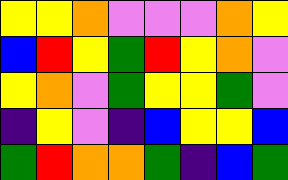[["yellow", "yellow", "orange", "violet", "violet", "violet", "orange", "yellow"], ["blue", "red", "yellow", "green", "red", "yellow", "orange", "violet"], ["yellow", "orange", "violet", "green", "yellow", "yellow", "green", "violet"], ["indigo", "yellow", "violet", "indigo", "blue", "yellow", "yellow", "blue"], ["green", "red", "orange", "orange", "green", "indigo", "blue", "green"]]